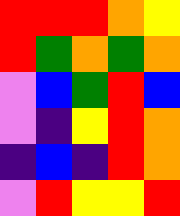[["red", "red", "red", "orange", "yellow"], ["red", "green", "orange", "green", "orange"], ["violet", "blue", "green", "red", "blue"], ["violet", "indigo", "yellow", "red", "orange"], ["indigo", "blue", "indigo", "red", "orange"], ["violet", "red", "yellow", "yellow", "red"]]